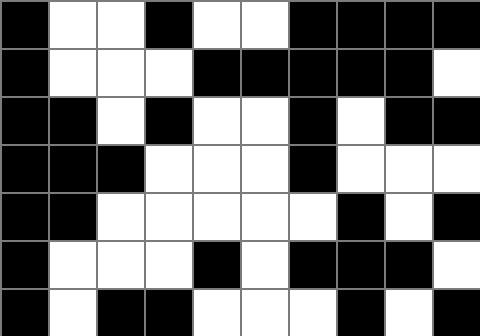[["black", "white", "white", "black", "white", "white", "black", "black", "black", "black"], ["black", "white", "white", "white", "black", "black", "black", "black", "black", "white"], ["black", "black", "white", "black", "white", "white", "black", "white", "black", "black"], ["black", "black", "black", "white", "white", "white", "black", "white", "white", "white"], ["black", "black", "white", "white", "white", "white", "white", "black", "white", "black"], ["black", "white", "white", "white", "black", "white", "black", "black", "black", "white"], ["black", "white", "black", "black", "white", "white", "white", "black", "white", "black"]]